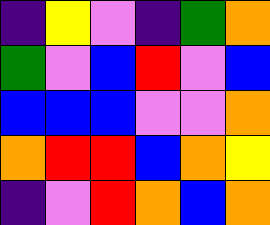[["indigo", "yellow", "violet", "indigo", "green", "orange"], ["green", "violet", "blue", "red", "violet", "blue"], ["blue", "blue", "blue", "violet", "violet", "orange"], ["orange", "red", "red", "blue", "orange", "yellow"], ["indigo", "violet", "red", "orange", "blue", "orange"]]